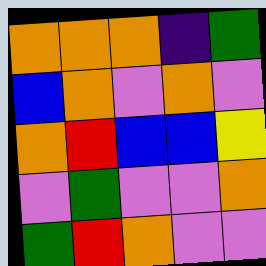[["orange", "orange", "orange", "indigo", "green"], ["blue", "orange", "violet", "orange", "violet"], ["orange", "red", "blue", "blue", "yellow"], ["violet", "green", "violet", "violet", "orange"], ["green", "red", "orange", "violet", "violet"]]